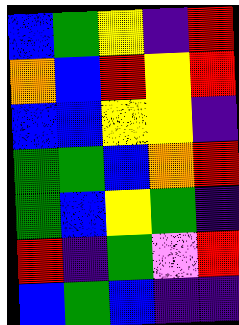[["blue", "green", "yellow", "indigo", "red"], ["orange", "blue", "red", "yellow", "red"], ["blue", "blue", "yellow", "yellow", "indigo"], ["green", "green", "blue", "orange", "red"], ["green", "blue", "yellow", "green", "indigo"], ["red", "indigo", "green", "violet", "red"], ["blue", "green", "blue", "indigo", "indigo"]]